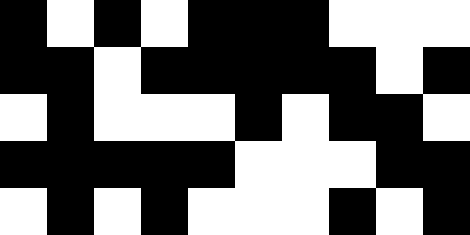[["black", "white", "black", "white", "black", "black", "black", "white", "white", "white"], ["black", "black", "white", "black", "black", "black", "black", "black", "white", "black"], ["white", "black", "white", "white", "white", "black", "white", "black", "black", "white"], ["black", "black", "black", "black", "black", "white", "white", "white", "black", "black"], ["white", "black", "white", "black", "white", "white", "white", "black", "white", "black"]]